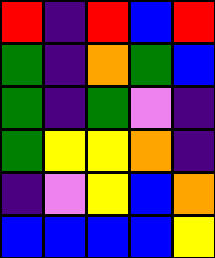[["red", "indigo", "red", "blue", "red"], ["green", "indigo", "orange", "green", "blue"], ["green", "indigo", "green", "violet", "indigo"], ["green", "yellow", "yellow", "orange", "indigo"], ["indigo", "violet", "yellow", "blue", "orange"], ["blue", "blue", "blue", "blue", "yellow"]]